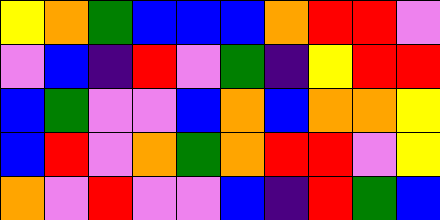[["yellow", "orange", "green", "blue", "blue", "blue", "orange", "red", "red", "violet"], ["violet", "blue", "indigo", "red", "violet", "green", "indigo", "yellow", "red", "red"], ["blue", "green", "violet", "violet", "blue", "orange", "blue", "orange", "orange", "yellow"], ["blue", "red", "violet", "orange", "green", "orange", "red", "red", "violet", "yellow"], ["orange", "violet", "red", "violet", "violet", "blue", "indigo", "red", "green", "blue"]]